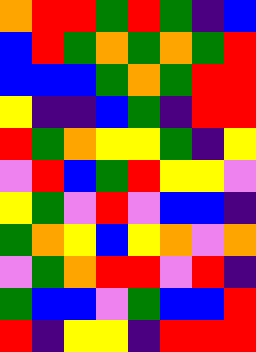[["orange", "red", "red", "green", "red", "green", "indigo", "blue"], ["blue", "red", "green", "orange", "green", "orange", "green", "red"], ["blue", "blue", "blue", "green", "orange", "green", "red", "red"], ["yellow", "indigo", "indigo", "blue", "green", "indigo", "red", "red"], ["red", "green", "orange", "yellow", "yellow", "green", "indigo", "yellow"], ["violet", "red", "blue", "green", "red", "yellow", "yellow", "violet"], ["yellow", "green", "violet", "red", "violet", "blue", "blue", "indigo"], ["green", "orange", "yellow", "blue", "yellow", "orange", "violet", "orange"], ["violet", "green", "orange", "red", "red", "violet", "red", "indigo"], ["green", "blue", "blue", "violet", "green", "blue", "blue", "red"], ["red", "indigo", "yellow", "yellow", "indigo", "red", "red", "red"]]